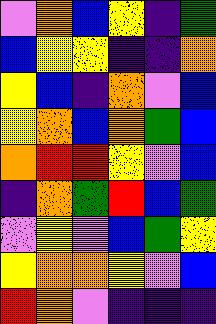[["violet", "orange", "blue", "yellow", "indigo", "green"], ["blue", "yellow", "yellow", "indigo", "indigo", "orange"], ["yellow", "blue", "indigo", "orange", "violet", "blue"], ["yellow", "orange", "blue", "orange", "green", "blue"], ["orange", "red", "red", "yellow", "violet", "blue"], ["indigo", "orange", "green", "red", "blue", "green"], ["violet", "yellow", "violet", "blue", "green", "yellow"], ["yellow", "orange", "orange", "yellow", "violet", "blue"], ["red", "orange", "violet", "indigo", "indigo", "indigo"]]